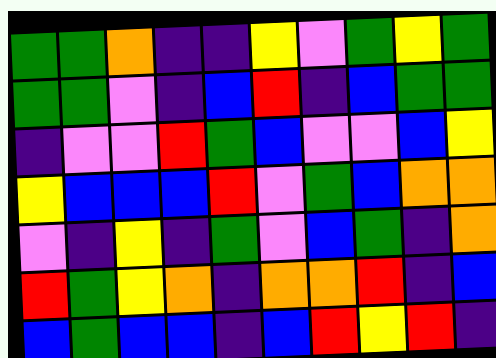[["green", "green", "orange", "indigo", "indigo", "yellow", "violet", "green", "yellow", "green"], ["green", "green", "violet", "indigo", "blue", "red", "indigo", "blue", "green", "green"], ["indigo", "violet", "violet", "red", "green", "blue", "violet", "violet", "blue", "yellow"], ["yellow", "blue", "blue", "blue", "red", "violet", "green", "blue", "orange", "orange"], ["violet", "indigo", "yellow", "indigo", "green", "violet", "blue", "green", "indigo", "orange"], ["red", "green", "yellow", "orange", "indigo", "orange", "orange", "red", "indigo", "blue"], ["blue", "green", "blue", "blue", "indigo", "blue", "red", "yellow", "red", "indigo"]]